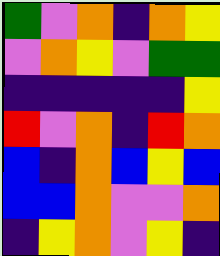[["green", "violet", "orange", "indigo", "orange", "yellow"], ["violet", "orange", "yellow", "violet", "green", "green"], ["indigo", "indigo", "indigo", "indigo", "indigo", "yellow"], ["red", "violet", "orange", "indigo", "red", "orange"], ["blue", "indigo", "orange", "blue", "yellow", "blue"], ["blue", "blue", "orange", "violet", "violet", "orange"], ["indigo", "yellow", "orange", "violet", "yellow", "indigo"]]